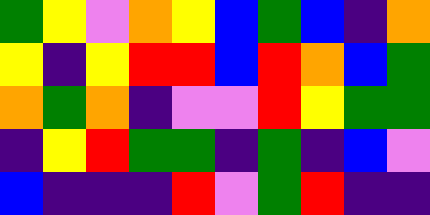[["green", "yellow", "violet", "orange", "yellow", "blue", "green", "blue", "indigo", "orange"], ["yellow", "indigo", "yellow", "red", "red", "blue", "red", "orange", "blue", "green"], ["orange", "green", "orange", "indigo", "violet", "violet", "red", "yellow", "green", "green"], ["indigo", "yellow", "red", "green", "green", "indigo", "green", "indigo", "blue", "violet"], ["blue", "indigo", "indigo", "indigo", "red", "violet", "green", "red", "indigo", "indigo"]]